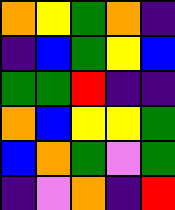[["orange", "yellow", "green", "orange", "indigo"], ["indigo", "blue", "green", "yellow", "blue"], ["green", "green", "red", "indigo", "indigo"], ["orange", "blue", "yellow", "yellow", "green"], ["blue", "orange", "green", "violet", "green"], ["indigo", "violet", "orange", "indigo", "red"]]